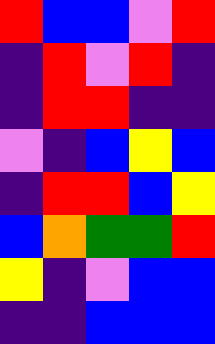[["red", "blue", "blue", "violet", "red"], ["indigo", "red", "violet", "red", "indigo"], ["indigo", "red", "red", "indigo", "indigo"], ["violet", "indigo", "blue", "yellow", "blue"], ["indigo", "red", "red", "blue", "yellow"], ["blue", "orange", "green", "green", "red"], ["yellow", "indigo", "violet", "blue", "blue"], ["indigo", "indigo", "blue", "blue", "blue"]]